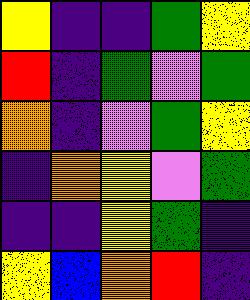[["yellow", "indigo", "indigo", "green", "yellow"], ["red", "indigo", "green", "violet", "green"], ["orange", "indigo", "violet", "green", "yellow"], ["indigo", "orange", "yellow", "violet", "green"], ["indigo", "indigo", "yellow", "green", "indigo"], ["yellow", "blue", "orange", "red", "indigo"]]